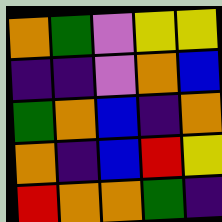[["orange", "green", "violet", "yellow", "yellow"], ["indigo", "indigo", "violet", "orange", "blue"], ["green", "orange", "blue", "indigo", "orange"], ["orange", "indigo", "blue", "red", "yellow"], ["red", "orange", "orange", "green", "indigo"]]